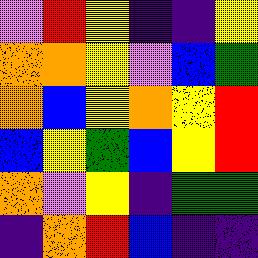[["violet", "red", "yellow", "indigo", "indigo", "yellow"], ["orange", "orange", "yellow", "violet", "blue", "green"], ["orange", "blue", "yellow", "orange", "yellow", "red"], ["blue", "yellow", "green", "blue", "yellow", "red"], ["orange", "violet", "yellow", "indigo", "green", "green"], ["indigo", "orange", "red", "blue", "indigo", "indigo"]]